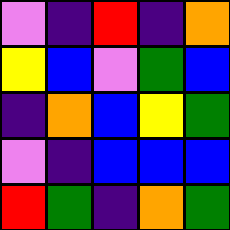[["violet", "indigo", "red", "indigo", "orange"], ["yellow", "blue", "violet", "green", "blue"], ["indigo", "orange", "blue", "yellow", "green"], ["violet", "indigo", "blue", "blue", "blue"], ["red", "green", "indigo", "orange", "green"]]